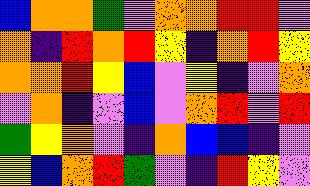[["blue", "orange", "orange", "green", "violet", "orange", "orange", "red", "red", "violet"], ["orange", "indigo", "red", "orange", "red", "yellow", "indigo", "orange", "red", "yellow"], ["orange", "orange", "red", "yellow", "blue", "violet", "yellow", "indigo", "violet", "orange"], ["violet", "orange", "indigo", "violet", "blue", "violet", "orange", "red", "violet", "red"], ["green", "yellow", "orange", "violet", "indigo", "orange", "blue", "blue", "indigo", "violet"], ["yellow", "blue", "orange", "red", "green", "violet", "indigo", "red", "yellow", "violet"]]